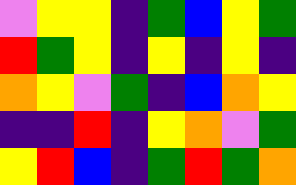[["violet", "yellow", "yellow", "indigo", "green", "blue", "yellow", "green"], ["red", "green", "yellow", "indigo", "yellow", "indigo", "yellow", "indigo"], ["orange", "yellow", "violet", "green", "indigo", "blue", "orange", "yellow"], ["indigo", "indigo", "red", "indigo", "yellow", "orange", "violet", "green"], ["yellow", "red", "blue", "indigo", "green", "red", "green", "orange"]]